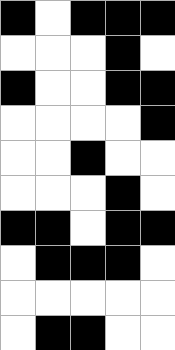[["black", "white", "black", "black", "black"], ["white", "white", "white", "black", "white"], ["black", "white", "white", "black", "black"], ["white", "white", "white", "white", "black"], ["white", "white", "black", "white", "white"], ["white", "white", "white", "black", "white"], ["black", "black", "white", "black", "black"], ["white", "black", "black", "black", "white"], ["white", "white", "white", "white", "white"], ["white", "black", "black", "white", "white"]]